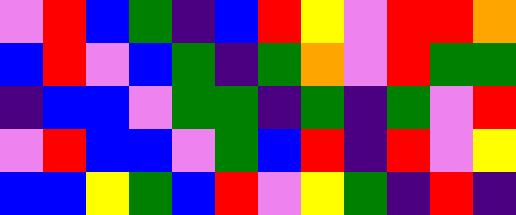[["violet", "red", "blue", "green", "indigo", "blue", "red", "yellow", "violet", "red", "red", "orange"], ["blue", "red", "violet", "blue", "green", "indigo", "green", "orange", "violet", "red", "green", "green"], ["indigo", "blue", "blue", "violet", "green", "green", "indigo", "green", "indigo", "green", "violet", "red"], ["violet", "red", "blue", "blue", "violet", "green", "blue", "red", "indigo", "red", "violet", "yellow"], ["blue", "blue", "yellow", "green", "blue", "red", "violet", "yellow", "green", "indigo", "red", "indigo"]]